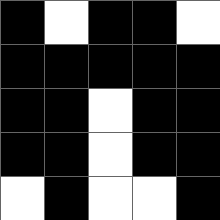[["black", "white", "black", "black", "white"], ["black", "black", "black", "black", "black"], ["black", "black", "white", "black", "black"], ["black", "black", "white", "black", "black"], ["white", "black", "white", "white", "black"]]